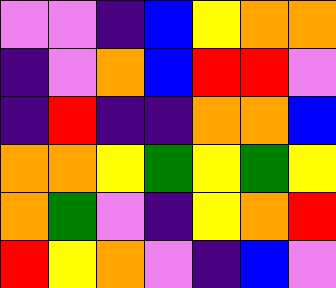[["violet", "violet", "indigo", "blue", "yellow", "orange", "orange"], ["indigo", "violet", "orange", "blue", "red", "red", "violet"], ["indigo", "red", "indigo", "indigo", "orange", "orange", "blue"], ["orange", "orange", "yellow", "green", "yellow", "green", "yellow"], ["orange", "green", "violet", "indigo", "yellow", "orange", "red"], ["red", "yellow", "orange", "violet", "indigo", "blue", "violet"]]